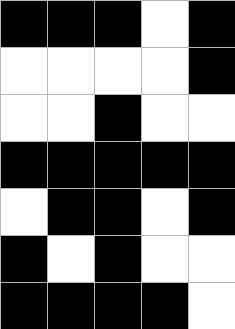[["black", "black", "black", "white", "black"], ["white", "white", "white", "white", "black"], ["white", "white", "black", "white", "white"], ["black", "black", "black", "black", "black"], ["white", "black", "black", "white", "black"], ["black", "white", "black", "white", "white"], ["black", "black", "black", "black", "white"]]